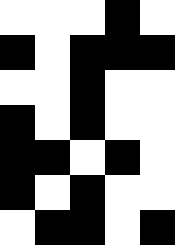[["white", "white", "white", "black", "white"], ["black", "white", "black", "black", "black"], ["white", "white", "black", "white", "white"], ["black", "white", "black", "white", "white"], ["black", "black", "white", "black", "white"], ["black", "white", "black", "white", "white"], ["white", "black", "black", "white", "black"]]